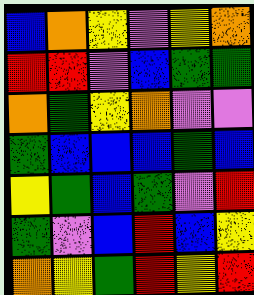[["blue", "orange", "yellow", "violet", "yellow", "orange"], ["red", "red", "violet", "blue", "green", "green"], ["orange", "green", "yellow", "orange", "violet", "violet"], ["green", "blue", "blue", "blue", "green", "blue"], ["yellow", "green", "blue", "green", "violet", "red"], ["green", "violet", "blue", "red", "blue", "yellow"], ["orange", "yellow", "green", "red", "yellow", "red"]]